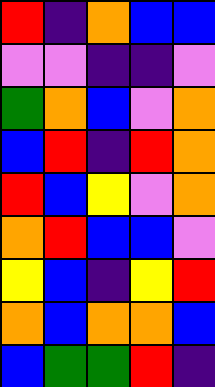[["red", "indigo", "orange", "blue", "blue"], ["violet", "violet", "indigo", "indigo", "violet"], ["green", "orange", "blue", "violet", "orange"], ["blue", "red", "indigo", "red", "orange"], ["red", "blue", "yellow", "violet", "orange"], ["orange", "red", "blue", "blue", "violet"], ["yellow", "blue", "indigo", "yellow", "red"], ["orange", "blue", "orange", "orange", "blue"], ["blue", "green", "green", "red", "indigo"]]